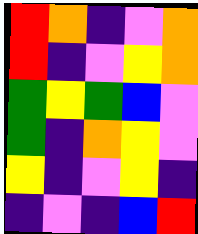[["red", "orange", "indigo", "violet", "orange"], ["red", "indigo", "violet", "yellow", "orange"], ["green", "yellow", "green", "blue", "violet"], ["green", "indigo", "orange", "yellow", "violet"], ["yellow", "indigo", "violet", "yellow", "indigo"], ["indigo", "violet", "indigo", "blue", "red"]]